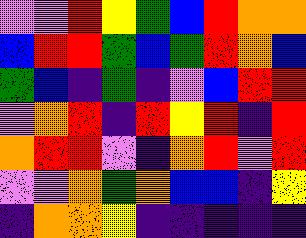[["violet", "violet", "red", "yellow", "green", "blue", "red", "orange", "orange"], ["blue", "red", "red", "green", "blue", "green", "red", "orange", "blue"], ["green", "blue", "indigo", "green", "indigo", "violet", "blue", "red", "red"], ["violet", "orange", "red", "indigo", "red", "yellow", "red", "indigo", "red"], ["orange", "red", "red", "violet", "indigo", "orange", "red", "violet", "red"], ["violet", "violet", "orange", "green", "orange", "blue", "blue", "indigo", "yellow"], ["indigo", "orange", "orange", "yellow", "indigo", "indigo", "indigo", "indigo", "indigo"]]